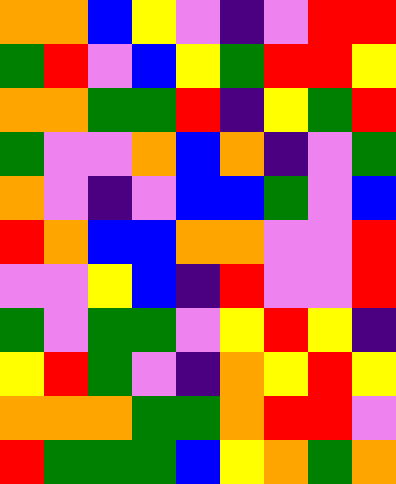[["orange", "orange", "blue", "yellow", "violet", "indigo", "violet", "red", "red"], ["green", "red", "violet", "blue", "yellow", "green", "red", "red", "yellow"], ["orange", "orange", "green", "green", "red", "indigo", "yellow", "green", "red"], ["green", "violet", "violet", "orange", "blue", "orange", "indigo", "violet", "green"], ["orange", "violet", "indigo", "violet", "blue", "blue", "green", "violet", "blue"], ["red", "orange", "blue", "blue", "orange", "orange", "violet", "violet", "red"], ["violet", "violet", "yellow", "blue", "indigo", "red", "violet", "violet", "red"], ["green", "violet", "green", "green", "violet", "yellow", "red", "yellow", "indigo"], ["yellow", "red", "green", "violet", "indigo", "orange", "yellow", "red", "yellow"], ["orange", "orange", "orange", "green", "green", "orange", "red", "red", "violet"], ["red", "green", "green", "green", "blue", "yellow", "orange", "green", "orange"]]